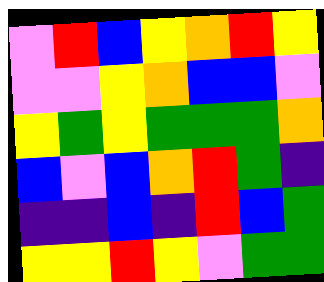[["violet", "red", "blue", "yellow", "orange", "red", "yellow"], ["violet", "violet", "yellow", "orange", "blue", "blue", "violet"], ["yellow", "green", "yellow", "green", "green", "green", "orange"], ["blue", "violet", "blue", "orange", "red", "green", "indigo"], ["indigo", "indigo", "blue", "indigo", "red", "blue", "green"], ["yellow", "yellow", "red", "yellow", "violet", "green", "green"]]